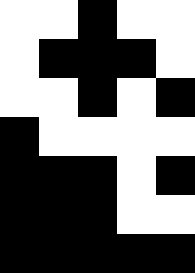[["white", "white", "black", "white", "white"], ["white", "black", "black", "black", "white"], ["white", "white", "black", "white", "black"], ["black", "white", "white", "white", "white"], ["black", "black", "black", "white", "black"], ["black", "black", "black", "white", "white"], ["black", "black", "black", "black", "black"]]